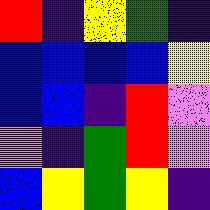[["red", "indigo", "yellow", "green", "indigo"], ["blue", "blue", "blue", "blue", "yellow"], ["blue", "blue", "indigo", "red", "violet"], ["violet", "indigo", "green", "red", "violet"], ["blue", "yellow", "green", "yellow", "indigo"]]